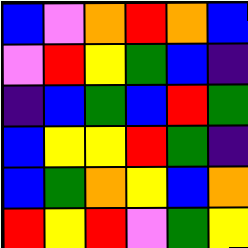[["blue", "violet", "orange", "red", "orange", "blue"], ["violet", "red", "yellow", "green", "blue", "indigo"], ["indigo", "blue", "green", "blue", "red", "green"], ["blue", "yellow", "yellow", "red", "green", "indigo"], ["blue", "green", "orange", "yellow", "blue", "orange"], ["red", "yellow", "red", "violet", "green", "yellow"]]